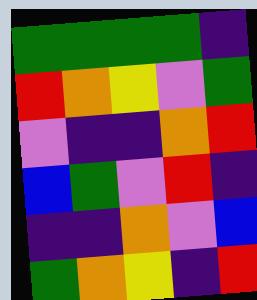[["green", "green", "green", "green", "indigo"], ["red", "orange", "yellow", "violet", "green"], ["violet", "indigo", "indigo", "orange", "red"], ["blue", "green", "violet", "red", "indigo"], ["indigo", "indigo", "orange", "violet", "blue"], ["green", "orange", "yellow", "indigo", "red"]]